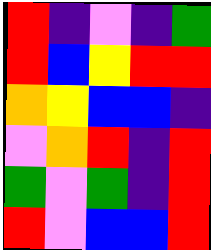[["red", "indigo", "violet", "indigo", "green"], ["red", "blue", "yellow", "red", "red"], ["orange", "yellow", "blue", "blue", "indigo"], ["violet", "orange", "red", "indigo", "red"], ["green", "violet", "green", "indigo", "red"], ["red", "violet", "blue", "blue", "red"]]